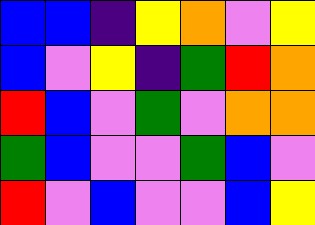[["blue", "blue", "indigo", "yellow", "orange", "violet", "yellow"], ["blue", "violet", "yellow", "indigo", "green", "red", "orange"], ["red", "blue", "violet", "green", "violet", "orange", "orange"], ["green", "blue", "violet", "violet", "green", "blue", "violet"], ["red", "violet", "blue", "violet", "violet", "blue", "yellow"]]